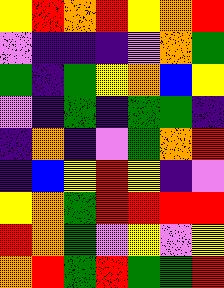[["yellow", "red", "orange", "red", "yellow", "orange", "red"], ["violet", "indigo", "indigo", "indigo", "violet", "orange", "green"], ["green", "indigo", "green", "yellow", "orange", "blue", "yellow"], ["violet", "indigo", "green", "indigo", "green", "green", "indigo"], ["indigo", "orange", "indigo", "violet", "green", "orange", "red"], ["indigo", "blue", "yellow", "red", "yellow", "indigo", "violet"], ["yellow", "orange", "green", "red", "red", "red", "red"], ["red", "orange", "green", "violet", "yellow", "violet", "yellow"], ["orange", "red", "green", "red", "green", "green", "red"]]